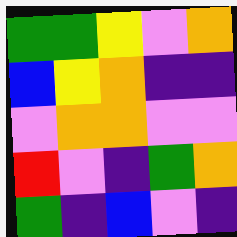[["green", "green", "yellow", "violet", "orange"], ["blue", "yellow", "orange", "indigo", "indigo"], ["violet", "orange", "orange", "violet", "violet"], ["red", "violet", "indigo", "green", "orange"], ["green", "indigo", "blue", "violet", "indigo"]]